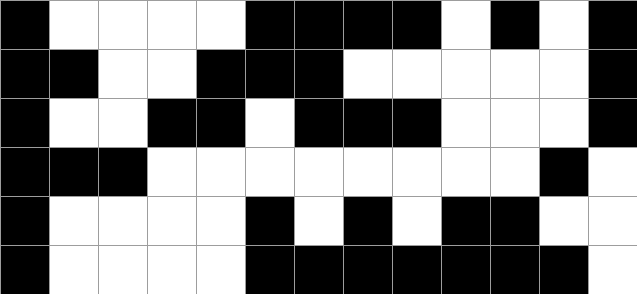[["black", "white", "white", "white", "white", "black", "black", "black", "black", "white", "black", "white", "black"], ["black", "black", "white", "white", "black", "black", "black", "white", "white", "white", "white", "white", "black"], ["black", "white", "white", "black", "black", "white", "black", "black", "black", "white", "white", "white", "black"], ["black", "black", "black", "white", "white", "white", "white", "white", "white", "white", "white", "black", "white"], ["black", "white", "white", "white", "white", "black", "white", "black", "white", "black", "black", "white", "white"], ["black", "white", "white", "white", "white", "black", "black", "black", "black", "black", "black", "black", "white"]]